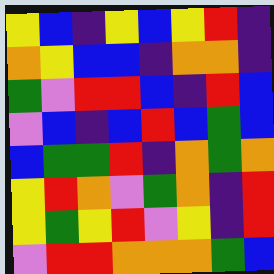[["yellow", "blue", "indigo", "yellow", "blue", "yellow", "red", "indigo"], ["orange", "yellow", "blue", "blue", "indigo", "orange", "orange", "indigo"], ["green", "violet", "red", "red", "blue", "indigo", "red", "blue"], ["violet", "blue", "indigo", "blue", "red", "blue", "green", "blue"], ["blue", "green", "green", "red", "indigo", "orange", "green", "orange"], ["yellow", "red", "orange", "violet", "green", "orange", "indigo", "red"], ["yellow", "green", "yellow", "red", "violet", "yellow", "indigo", "red"], ["violet", "red", "red", "orange", "orange", "orange", "green", "blue"]]